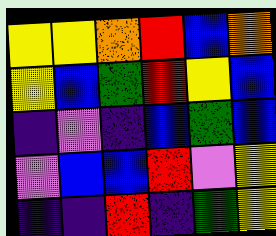[["yellow", "yellow", "orange", "red", "blue", "orange"], ["yellow", "blue", "green", "red", "yellow", "blue"], ["indigo", "violet", "indigo", "blue", "green", "blue"], ["violet", "blue", "blue", "red", "violet", "yellow"], ["indigo", "indigo", "red", "indigo", "green", "yellow"]]